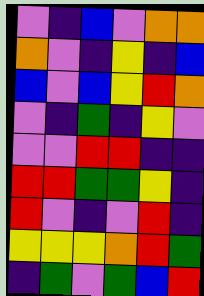[["violet", "indigo", "blue", "violet", "orange", "orange"], ["orange", "violet", "indigo", "yellow", "indigo", "blue"], ["blue", "violet", "blue", "yellow", "red", "orange"], ["violet", "indigo", "green", "indigo", "yellow", "violet"], ["violet", "violet", "red", "red", "indigo", "indigo"], ["red", "red", "green", "green", "yellow", "indigo"], ["red", "violet", "indigo", "violet", "red", "indigo"], ["yellow", "yellow", "yellow", "orange", "red", "green"], ["indigo", "green", "violet", "green", "blue", "red"]]